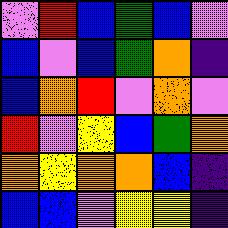[["violet", "red", "blue", "green", "blue", "violet"], ["blue", "violet", "blue", "green", "orange", "indigo"], ["blue", "orange", "red", "violet", "orange", "violet"], ["red", "violet", "yellow", "blue", "green", "orange"], ["orange", "yellow", "orange", "orange", "blue", "indigo"], ["blue", "blue", "violet", "yellow", "yellow", "indigo"]]